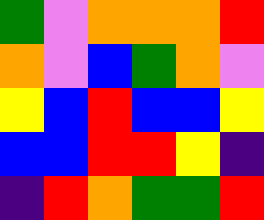[["green", "violet", "orange", "orange", "orange", "red"], ["orange", "violet", "blue", "green", "orange", "violet"], ["yellow", "blue", "red", "blue", "blue", "yellow"], ["blue", "blue", "red", "red", "yellow", "indigo"], ["indigo", "red", "orange", "green", "green", "red"]]